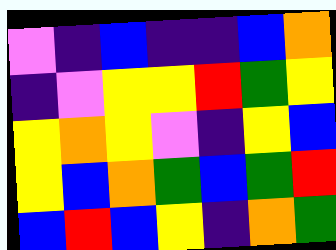[["violet", "indigo", "blue", "indigo", "indigo", "blue", "orange"], ["indigo", "violet", "yellow", "yellow", "red", "green", "yellow"], ["yellow", "orange", "yellow", "violet", "indigo", "yellow", "blue"], ["yellow", "blue", "orange", "green", "blue", "green", "red"], ["blue", "red", "blue", "yellow", "indigo", "orange", "green"]]